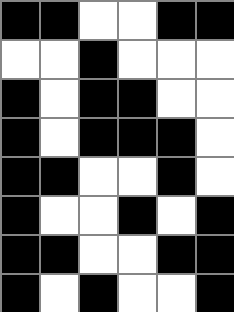[["black", "black", "white", "white", "black", "black"], ["white", "white", "black", "white", "white", "white"], ["black", "white", "black", "black", "white", "white"], ["black", "white", "black", "black", "black", "white"], ["black", "black", "white", "white", "black", "white"], ["black", "white", "white", "black", "white", "black"], ["black", "black", "white", "white", "black", "black"], ["black", "white", "black", "white", "white", "black"]]